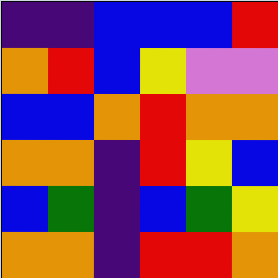[["indigo", "indigo", "blue", "blue", "blue", "red"], ["orange", "red", "blue", "yellow", "violet", "violet"], ["blue", "blue", "orange", "red", "orange", "orange"], ["orange", "orange", "indigo", "red", "yellow", "blue"], ["blue", "green", "indigo", "blue", "green", "yellow"], ["orange", "orange", "indigo", "red", "red", "orange"]]